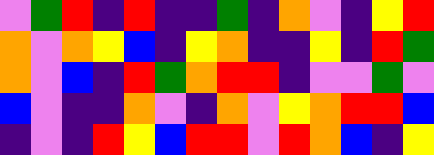[["violet", "green", "red", "indigo", "red", "indigo", "indigo", "green", "indigo", "orange", "violet", "indigo", "yellow", "red"], ["orange", "violet", "orange", "yellow", "blue", "indigo", "yellow", "orange", "indigo", "indigo", "yellow", "indigo", "red", "green"], ["orange", "violet", "blue", "indigo", "red", "green", "orange", "red", "red", "indigo", "violet", "violet", "green", "violet"], ["blue", "violet", "indigo", "indigo", "orange", "violet", "indigo", "orange", "violet", "yellow", "orange", "red", "red", "blue"], ["indigo", "violet", "indigo", "red", "yellow", "blue", "red", "red", "violet", "red", "orange", "blue", "indigo", "yellow"]]